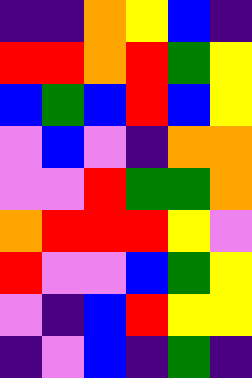[["indigo", "indigo", "orange", "yellow", "blue", "indigo"], ["red", "red", "orange", "red", "green", "yellow"], ["blue", "green", "blue", "red", "blue", "yellow"], ["violet", "blue", "violet", "indigo", "orange", "orange"], ["violet", "violet", "red", "green", "green", "orange"], ["orange", "red", "red", "red", "yellow", "violet"], ["red", "violet", "violet", "blue", "green", "yellow"], ["violet", "indigo", "blue", "red", "yellow", "yellow"], ["indigo", "violet", "blue", "indigo", "green", "indigo"]]